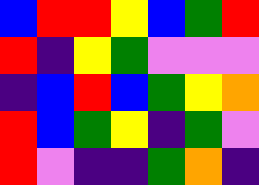[["blue", "red", "red", "yellow", "blue", "green", "red"], ["red", "indigo", "yellow", "green", "violet", "violet", "violet"], ["indigo", "blue", "red", "blue", "green", "yellow", "orange"], ["red", "blue", "green", "yellow", "indigo", "green", "violet"], ["red", "violet", "indigo", "indigo", "green", "orange", "indigo"]]